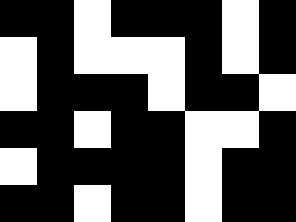[["black", "black", "white", "black", "black", "black", "white", "black"], ["white", "black", "white", "white", "white", "black", "white", "black"], ["white", "black", "black", "black", "white", "black", "black", "white"], ["black", "black", "white", "black", "black", "white", "white", "black"], ["white", "black", "black", "black", "black", "white", "black", "black"], ["black", "black", "white", "black", "black", "white", "black", "black"]]